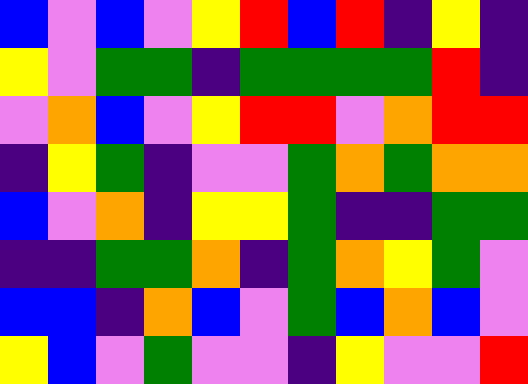[["blue", "violet", "blue", "violet", "yellow", "red", "blue", "red", "indigo", "yellow", "indigo"], ["yellow", "violet", "green", "green", "indigo", "green", "green", "green", "green", "red", "indigo"], ["violet", "orange", "blue", "violet", "yellow", "red", "red", "violet", "orange", "red", "red"], ["indigo", "yellow", "green", "indigo", "violet", "violet", "green", "orange", "green", "orange", "orange"], ["blue", "violet", "orange", "indigo", "yellow", "yellow", "green", "indigo", "indigo", "green", "green"], ["indigo", "indigo", "green", "green", "orange", "indigo", "green", "orange", "yellow", "green", "violet"], ["blue", "blue", "indigo", "orange", "blue", "violet", "green", "blue", "orange", "blue", "violet"], ["yellow", "blue", "violet", "green", "violet", "violet", "indigo", "yellow", "violet", "violet", "red"]]